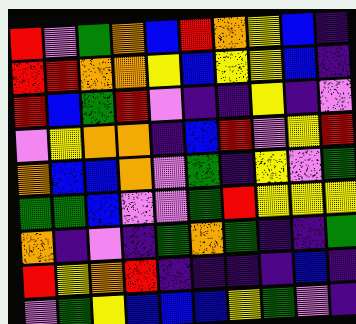[["red", "violet", "green", "orange", "blue", "red", "orange", "yellow", "blue", "indigo"], ["red", "red", "orange", "orange", "yellow", "blue", "yellow", "yellow", "blue", "indigo"], ["red", "blue", "green", "red", "violet", "indigo", "indigo", "yellow", "indigo", "violet"], ["violet", "yellow", "orange", "orange", "indigo", "blue", "red", "violet", "yellow", "red"], ["orange", "blue", "blue", "orange", "violet", "green", "indigo", "yellow", "violet", "green"], ["green", "green", "blue", "violet", "violet", "green", "red", "yellow", "yellow", "yellow"], ["orange", "indigo", "violet", "indigo", "green", "orange", "green", "indigo", "indigo", "green"], ["red", "yellow", "orange", "red", "indigo", "indigo", "indigo", "indigo", "blue", "indigo"], ["violet", "green", "yellow", "blue", "blue", "blue", "yellow", "green", "violet", "indigo"]]